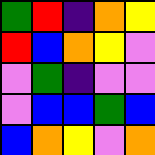[["green", "red", "indigo", "orange", "yellow"], ["red", "blue", "orange", "yellow", "violet"], ["violet", "green", "indigo", "violet", "violet"], ["violet", "blue", "blue", "green", "blue"], ["blue", "orange", "yellow", "violet", "orange"]]